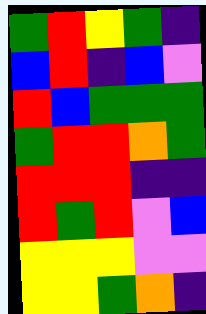[["green", "red", "yellow", "green", "indigo"], ["blue", "red", "indigo", "blue", "violet"], ["red", "blue", "green", "green", "green"], ["green", "red", "red", "orange", "green"], ["red", "red", "red", "indigo", "indigo"], ["red", "green", "red", "violet", "blue"], ["yellow", "yellow", "yellow", "violet", "violet"], ["yellow", "yellow", "green", "orange", "indigo"]]